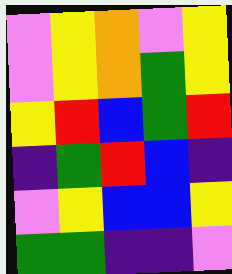[["violet", "yellow", "orange", "violet", "yellow"], ["violet", "yellow", "orange", "green", "yellow"], ["yellow", "red", "blue", "green", "red"], ["indigo", "green", "red", "blue", "indigo"], ["violet", "yellow", "blue", "blue", "yellow"], ["green", "green", "indigo", "indigo", "violet"]]